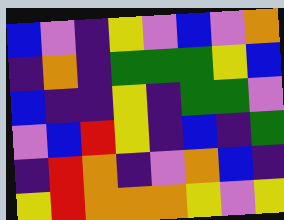[["blue", "violet", "indigo", "yellow", "violet", "blue", "violet", "orange"], ["indigo", "orange", "indigo", "green", "green", "green", "yellow", "blue"], ["blue", "indigo", "indigo", "yellow", "indigo", "green", "green", "violet"], ["violet", "blue", "red", "yellow", "indigo", "blue", "indigo", "green"], ["indigo", "red", "orange", "indigo", "violet", "orange", "blue", "indigo"], ["yellow", "red", "orange", "orange", "orange", "yellow", "violet", "yellow"]]